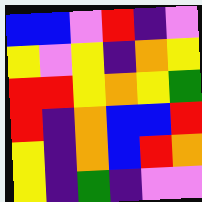[["blue", "blue", "violet", "red", "indigo", "violet"], ["yellow", "violet", "yellow", "indigo", "orange", "yellow"], ["red", "red", "yellow", "orange", "yellow", "green"], ["red", "indigo", "orange", "blue", "blue", "red"], ["yellow", "indigo", "orange", "blue", "red", "orange"], ["yellow", "indigo", "green", "indigo", "violet", "violet"]]